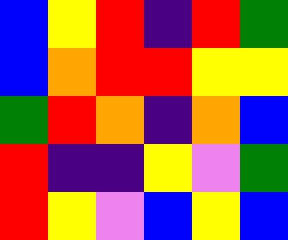[["blue", "yellow", "red", "indigo", "red", "green"], ["blue", "orange", "red", "red", "yellow", "yellow"], ["green", "red", "orange", "indigo", "orange", "blue"], ["red", "indigo", "indigo", "yellow", "violet", "green"], ["red", "yellow", "violet", "blue", "yellow", "blue"]]